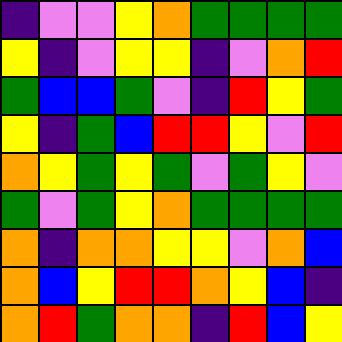[["indigo", "violet", "violet", "yellow", "orange", "green", "green", "green", "green"], ["yellow", "indigo", "violet", "yellow", "yellow", "indigo", "violet", "orange", "red"], ["green", "blue", "blue", "green", "violet", "indigo", "red", "yellow", "green"], ["yellow", "indigo", "green", "blue", "red", "red", "yellow", "violet", "red"], ["orange", "yellow", "green", "yellow", "green", "violet", "green", "yellow", "violet"], ["green", "violet", "green", "yellow", "orange", "green", "green", "green", "green"], ["orange", "indigo", "orange", "orange", "yellow", "yellow", "violet", "orange", "blue"], ["orange", "blue", "yellow", "red", "red", "orange", "yellow", "blue", "indigo"], ["orange", "red", "green", "orange", "orange", "indigo", "red", "blue", "yellow"]]